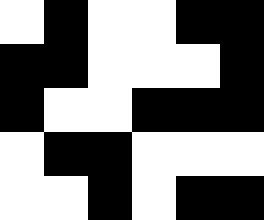[["white", "black", "white", "white", "black", "black"], ["black", "black", "white", "white", "white", "black"], ["black", "white", "white", "black", "black", "black"], ["white", "black", "black", "white", "white", "white"], ["white", "white", "black", "white", "black", "black"]]